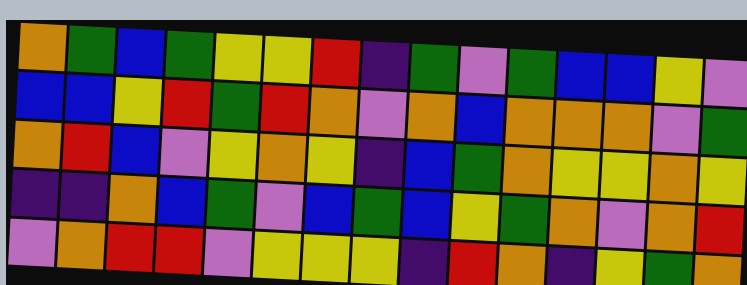[["orange", "green", "blue", "green", "yellow", "yellow", "red", "indigo", "green", "violet", "green", "blue", "blue", "yellow", "violet"], ["blue", "blue", "yellow", "red", "green", "red", "orange", "violet", "orange", "blue", "orange", "orange", "orange", "violet", "green"], ["orange", "red", "blue", "violet", "yellow", "orange", "yellow", "indigo", "blue", "green", "orange", "yellow", "yellow", "orange", "yellow"], ["indigo", "indigo", "orange", "blue", "green", "violet", "blue", "green", "blue", "yellow", "green", "orange", "violet", "orange", "red"], ["violet", "orange", "red", "red", "violet", "yellow", "yellow", "yellow", "indigo", "red", "orange", "indigo", "yellow", "green", "orange"]]